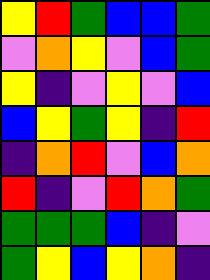[["yellow", "red", "green", "blue", "blue", "green"], ["violet", "orange", "yellow", "violet", "blue", "green"], ["yellow", "indigo", "violet", "yellow", "violet", "blue"], ["blue", "yellow", "green", "yellow", "indigo", "red"], ["indigo", "orange", "red", "violet", "blue", "orange"], ["red", "indigo", "violet", "red", "orange", "green"], ["green", "green", "green", "blue", "indigo", "violet"], ["green", "yellow", "blue", "yellow", "orange", "indigo"]]